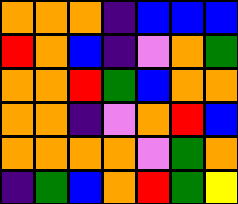[["orange", "orange", "orange", "indigo", "blue", "blue", "blue"], ["red", "orange", "blue", "indigo", "violet", "orange", "green"], ["orange", "orange", "red", "green", "blue", "orange", "orange"], ["orange", "orange", "indigo", "violet", "orange", "red", "blue"], ["orange", "orange", "orange", "orange", "violet", "green", "orange"], ["indigo", "green", "blue", "orange", "red", "green", "yellow"]]